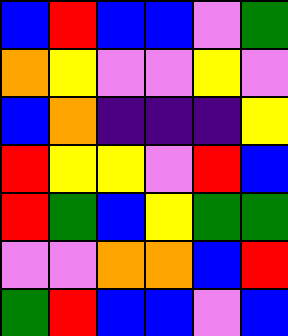[["blue", "red", "blue", "blue", "violet", "green"], ["orange", "yellow", "violet", "violet", "yellow", "violet"], ["blue", "orange", "indigo", "indigo", "indigo", "yellow"], ["red", "yellow", "yellow", "violet", "red", "blue"], ["red", "green", "blue", "yellow", "green", "green"], ["violet", "violet", "orange", "orange", "blue", "red"], ["green", "red", "blue", "blue", "violet", "blue"]]